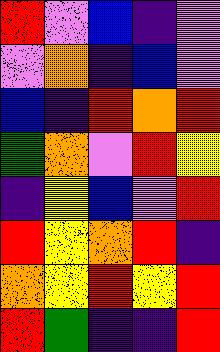[["red", "violet", "blue", "indigo", "violet"], ["violet", "orange", "indigo", "blue", "violet"], ["blue", "indigo", "red", "orange", "red"], ["green", "orange", "violet", "red", "yellow"], ["indigo", "yellow", "blue", "violet", "red"], ["red", "yellow", "orange", "red", "indigo"], ["orange", "yellow", "red", "yellow", "red"], ["red", "green", "indigo", "indigo", "red"]]